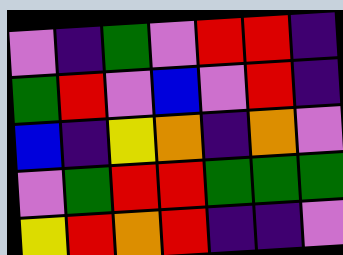[["violet", "indigo", "green", "violet", "red", "red", "indigo"], ["green", "red", "violet", "blue", "violet", "red", "indigo"], ["blue", "indigo", "yellow", "orange", "indigo", "orange", "violet"], ["violet", "green", "red", "red", "green", "green", "green"], ["yellow", "red", "orange", "red", "indigo", "indigo", "violet"]]